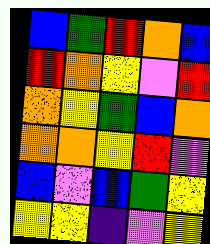[["blue", "green", "red", "orange", "blue"], ["red", "orange", "yellow", "violet", "red"], ["orange", "yellow", "green", "blue", "orange"], ["orange", "orange", "yellow", "red", "violet"], ["blue", "violet", "blue", "green", "yellow"], ["yellow", "yellow", "indigo", "violet", "yellow"]]